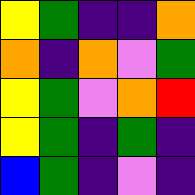[["yellow", "green", "indigo", "indigo", "orange"], ["orange", "indigo", "orange", "violet", "green"], ["yellow", "green", "violet", "orange", "red"], ["yellow", "green", "indigo", "green", "indigo"], ["blue", "green", "indigo", "violet", "indigo"]]